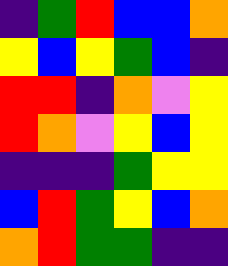[["indigo", "green", "red", "blue", "blue", "orange"], ["yellow", "blue", "yellow", "green", "blue", "indigo"], ["red", "red", "indigo", "orange", "violet", "yellow"], ["red", "orange", "violet", "yellow", "blue", "yellow"], ["indigo", "indigo", "indigo", "green", "yellow", "yellow"], ["blue", "red", "green", "yellow", "blue", "orange"], ["orange", "red", "green", "green", "indigo", "indigo"]]